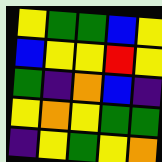[["yellow", "green", "green", "blue", "yellow"], ["blue", "yellow", "yellow", "red", "yellow"], ["green", "indigo", "orange", "blue", "indigo"], ["yellow", "orange", "yellow", "green", "green"], ["indigo", "yellow", "green", "yellow", "orange"]]